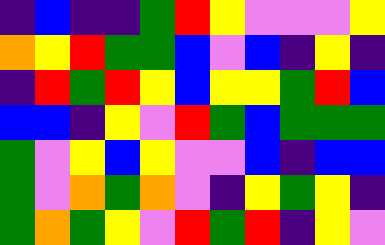[["indigo", "blue", "indigo", "indigo", "green", "red", "yellow", "violet", "violet", "violet", "yellow"], ["orange", "yellow", "red", "green", "green", "blue", "violet", "blue", "indigo", "yellow", "indigo"], ["indigo", "red", "green", "red", "yellow", "blue", "yellow", "yellow", "green", "red", "blue"], ["blue", "blue", "indigo", "yellow", "violet", "red", "green", "blue", "green", "green", "green"], ["green", "violet", "yellow", "blue", "yellow", "violet", "violet", "blue", "indigo", "blue", "blue"], ["green", "violet", "orange", "green", "orange", "violet", "indigo", "yellow", "green", "yellow", "indigo"], ["green", "orange", "green", "yellow", "violet", "red", "green", "red", "indigo", "yellow", "violet"]]